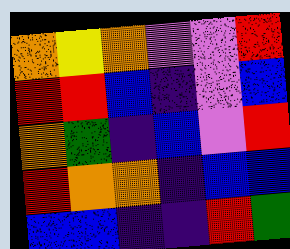[["orange", "yellow", "orange", "violet", "violet", "red"], ["red", "red", "blue", "indigo", "violet", "blue"], ["orange", "green", "indigo", "blue", "violet", "red"], ["red", "orange", "orange", "indigo", "blue", "blue"], ["blue", "blue", "indigo", "indigo", "red", "green"]]